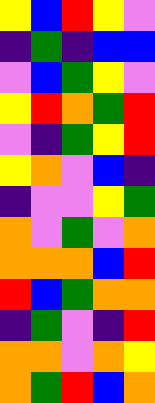[["yellow", "blue", "red", "yellow", "violet"], ["indigo", "green", "indigo", "blue", "blue"], ["violet", "blue", "green", "yellow", "violet"], ["yellow", "red", "orange", "green", "red"], ["violet", "indigo", "green", "yellow", "red"], ["yellow", "orange", "violet", "blue", "indigo"], ["indigo", "violet", "violet", "yellow", "green"], ["orange", "violet", "green", "violet", "orange"], ["orange", "orange", "orange", "blue", "red"], ["red", "blue", "green", "orange", "orange"], ["indigo", "green", "violet", "indigo", "red"], ["orange", "orange", "violet", "orange", "yellow"], ["orange", "green", "red", "blue", "orange"]]